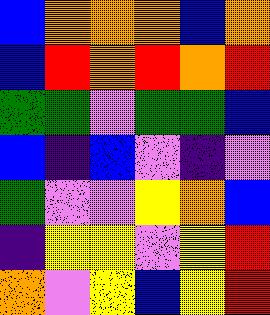[["blue", "orange", "orange", "orange", "blue", "orange"], ["blue", "red", "orange", "red", "orange", "red"], ["green", "green", "violet", "green", "green", "blue"], ["blue", "indigo", "blue", "violet", "indigo", "violet"], ["green", "violet", "violet", "yellow", "orange", "blue"], ["indigo", "yellow", "yellow", "violet", "yellow", "red"], ["orange", "violet", "yellow", "blue", "yellow", "red"]]